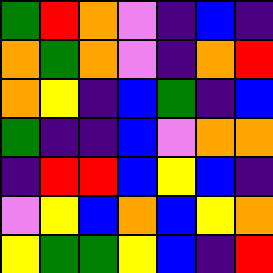[["green", "red", "orange", "violet", "indigo", "blue", "indigo"], ["orange", "green", "orange", "violet", "indigo", "orange", "red"], ["orange", "yellow", "indigo", "blue", "green", "indigo", "blue"], ["green", "indigo", "indigo", "blue", "violet", "orange", "orange"], ["indigo", "red", "red", "blue", "yellow", "blue", "indigo"], ["violet", "yellow", "blue", "orange", "blue", "yellow", "orange"], ["yellow", "green", "green", "yellow", "blue", "indigo", "red"]]